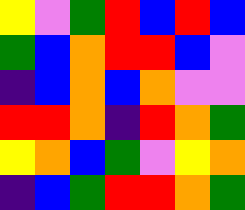[["yellow", "violet", "green", "red", "blue", "red", "blue"], ["green", "blue", "orange", "red", "red", "blue", "violet"], ["indigo", "blue", "orange", "blue", "orange", "violet", "violet"], ["red", "red", "orange", "indigo", "red", "orange", "green"], ["yellow", "orange", "blue", "green", "violet", "yellow", "orange"], ["indigo", "blue", "green", "red", "red", "orange", "green"]]